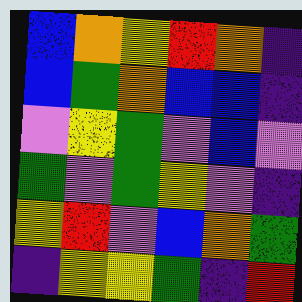[["blue", "orange", "yellow", "red", "orange", "indigo"], ["blue", "green", "orange", "blue", "blue", "indigo"], ["violet", "yellow", "green", "violet", "blue", "violet"], ["green", "violet", "green", "yellow", "violet", "indigo"], ["yellow", "red", "violet", "blue", "orange", "green"], ["indigo", "yellow", "yellow", "green", "indigo", "red"]]